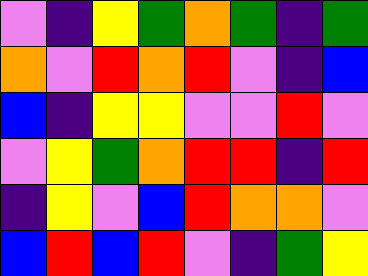[["violet", "indigo", "yellow", "green", "orange", "green", "indigo", "green"], ["orange", "violet", "red", "orange", "red", "violet", "indigo", "blue"], ["blue", "indigo", "yellow", "yellow", "violet", "violet", "red", "violet"], ["violet", "yellow", "green", "orange", "red", "red", "indigo", "red"], ["indigo", "yellow", "violet", "blue", "red", "orange", "orange", "violet"], ["blue", "red", "blue", "red", "violet", "indigo", "green", "yellow"]]